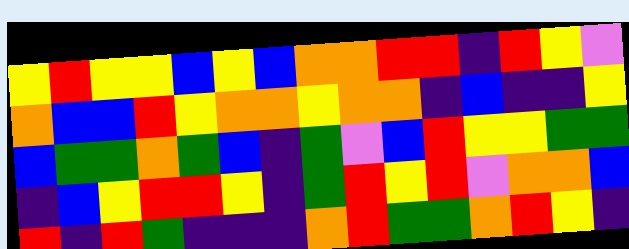[["yellow", "red", "yellow", "yellow", "blue", "yellow", "blue", "orange", "orange", "red", "red", "indigo", "red", "yellow", "violet"], ["orange", "blue", "blue", "red", "yellow", "orange", "orange", "yellow", "orange", "orange", "indigo", "blue", "indigo", "indigo", "yellow"], ["blue", "green", "green", "orange", "green", "blue", "indigo", "green", "violet", "blue", "red", "yellow", "yellow", "green", "green"], ["indigo", "blue", "yellow", "red", "red", "yellow", "indigo", "green", "red", "yellow", "red", "violet", "orange", "orange", "blue"], ["red", "indigo", "red", "green", "indigo", "indigo", "indigo", "orange", "red", "green", "green", "orange", "red", "yellow", "indigo"]]